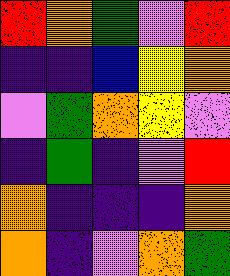[["red", "orange", "green", "violet", "red"], ["indigo", "indigo", "blue", "yellow", "orange"], ["violet", "green", "orange", "yellow", "violet"], ["indigo", "green", "indigo", "violet", "red"], ["orange", "indigo", "indigo", "indigo", "orange"], ["orange", "indigo", "violet", "orange", "green"]]